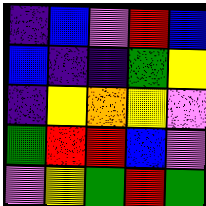[["indigo", "blue", "violet", "red", "blue"], ["blue", "indigo", "indigo", "green", "yellow"], ["indigo", "yellow", "orange", "yellow", "violet"], ["green", "red", "red", "blue", "violet"], ["violet", "yellow", "green", "red", "green"]]